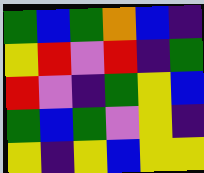[["green", "blue", "green", "orange", "blue", "indigo"], ["yellow", "red", "violet", "red", "indigo", "green"], ["red", "violet", "indigo", "green", "yellow", "blue"], ["green", "blue", "green", "violet", "yellow", "indigo"], ["yellow", "indigo", "yellow", "blue", "yellow", "yellow"]]